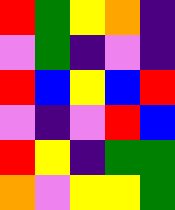[["red", "green", "yellow", "orange", "indigo"], ["violet", "green", "indigo", "violet", "indigo"], ["red", "blue", "yellow", "blue", "red"], ["violet", "indigo", "violet", "red", "blue"], ["red", "yellow", "indigo", "green", "green"], ["orange", "violet", "yellow", "yellow", "green"]]